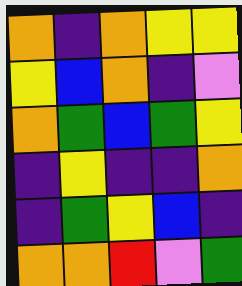[["orange", "indigo", "orange", "yellow", "yellow"], ["yellow", "blue", "orange", "indigo", "violet"], ["orange", "green", "blue", "green", "yellow"], ["indigo", "yellow", "indigo", "indigo", "orange"], ["indigo", "green", "yellow", "blue", "indigo"], ["orange", "orange", "red", "violet", "green"]]